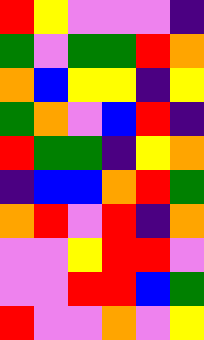[["red", "yellow", "violet", "violet", "violet", "indigo"], ["green", "violet", "green", "green", "red", "orange"], ["orange", "blue", "yellow", "yellow", "indigo", "yellow"], ["green", "orange", "violet", "blue", "red", "indigo"], ["red", "green", "green", "indigo", "yellow", "orange"], ["indigo", "blue", "blue", "orange", "red", "green"], ["orange", "red", "violet", "red", "indigo", "orange"], ["violet", "violet", "yellow", "red", "red", "violet"], ["violet", "violet", "red", "red", "blue", "green"], ["red", "violet", "violet", "orange", "violet", "yellow"]]